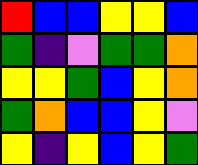[["red", "blue", "blue", "yellow", "yellow", "blue"], ["green", "indigo", "violet", "green", "green", "orange"], ["yellow", "yellow", "green", "blue", "yellow", "orange"], ["green", "orange", "blue", "blue", "yellow", "violet"], ["yellow", "indigo", "yellow", "blue", "yellow", "green"]]